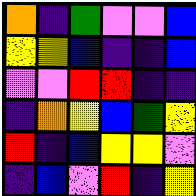[["orange", "indigo", "green", "violet", "violet", "blue"], ["yellow", "yellow", "blue", "indigo", "indigo", "blue"], ["violet", "violet", "red", "red", "indigo", "indigo"], ["indigo", "orange", "yellow", "blue", "green", "yellow"], ["red", "indigo", "blue", "yellow", "yellow", "violet"], ["indigo", "blue", "violet", "red", "indigo", "yellow"]]